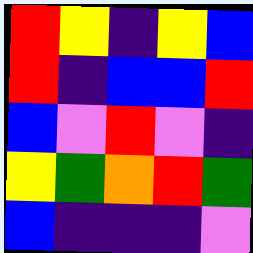[["red", "yellow", "indigo", "yellow", "blue"], ["red", "indigo", "blue", "blue", "red"], ["blue", "violet", "red", "violet", "indigo"], ["yellow", "green", "orange", "red", "green"], ["blue", "indigo", "indigo", "indigo", "violet"]]